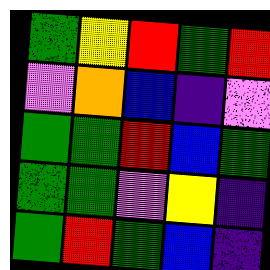[["green", "yellow", "red", "green", "red"], ["violet", "orange", "blue", "indigo", "violet"], ["green", "green", "red", "blue", "green"], ["green", "green", "violet", "yellow", "indigo"], ["green", "red", "green", "blue", "indigo"]]